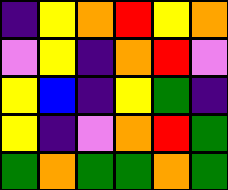[["indigo", "yellow", "orange", "red", "yellow", "orange"], ["violet", "yellow", "indigo", "orange", "red", "violet"], ["yellow", "blue", "indigo", "yellow", "green", "indigo"], ["yellow", "indigo", "violet", "orange", "red", "green"], ["green", "orange", "green", "green", "orange", "green"]]